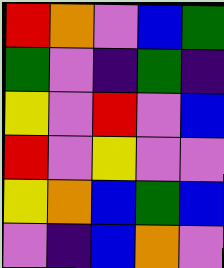[["red", "orange", "violet", "blue", "green"], ["green", "violet", "indigo", "green", "indigo"], ["yellow", "violet", "red", "violet", "blue"], ["red", "violet", "yellow", "violet", "violet"], ["yellow", "orange", "blue", "green", "blue"], ["violet", "indigo", "blue", "orange", "violet"]]